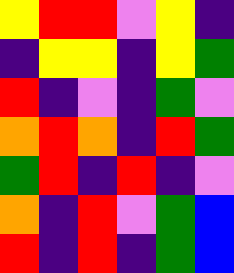[["yellow", "red", "red", "violet", "yellow", "indigo"], ["indigo", "yellow", "yellow", "indigo", "yellow", "green"], ["red", "indigo", "violet", "indigo", "green", "violet"], ["orange", "red", "orange", "indigo", "red", "green"], ["green", "red", "indigo", "red", "indigo", "violet"], ["orange", "indigo", "red", "violet", "green", "blue"], ["red", "indigo", "red", "indigo", "green", "blue"]]